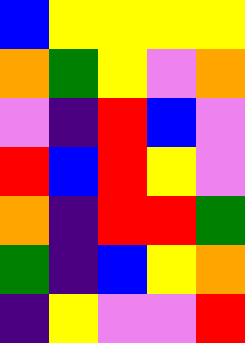[["blue", "yellow", "yellow", "yellow", "yellow"], ["orange", "green", "yellow", "violet", "orange"], ["violet", "indigo", "red", "blue", "violet"], ["red", "blue", "red", "yellow", "violet"], ["orange", "indigo", "red", "red", "green"], ["green", "indigo", "blue", "yellow", "orange"], ["indigo", "yellow", "violet", "violet", "red"]]